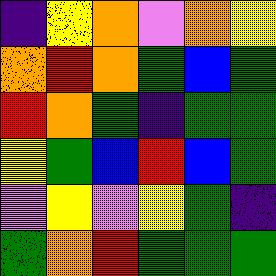[["indigo", "yellow", "orange", "violet", "orange", "yellow"], ["orange", "red", "orange", "green", "blue", "green"], ["red", "orange", "green", "indigo", "green", "green"], ["yellow", "green", "blue", "red", "blue", "green"], ["violet", "yellow", "violet", "yellow", "green", "indigo"], ["green", "orange", "red", "green", "green", "green"]]